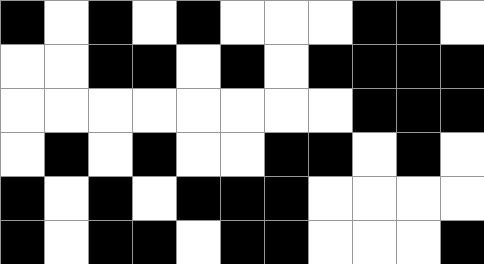[["black", "white", "black", "white", "black", "white", "white", "white", "black", "black", "white"], ["white", "white", "black", "black", "white", "black", "white", "black", "black", "black", "black"], ["white", "white", "white", "white", "white", "white", "white", "white", "black", "black", "black"], ["white", "black", "white", "black", "white", "white", "black", "black", "white", "black", "white"], ["black", "white", "black", "white", "black", "black", "black", "white", "white", "white", "white"], ["black", "white", "black", "black", "white", "black", "black", "white", "white", "white", "black"]]